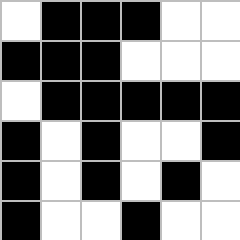[["white", "black", "black", "black", "white", "white"], ["black", "black", "black", "white", "white", "white"], ["white", "black", "black", "black", "black", "black"], ["black", "white", "black", "white", "white", "black"], ["black", "white", "black", "white", "black", "white"], ["black", "white", "white", "black", "white", "white"]]